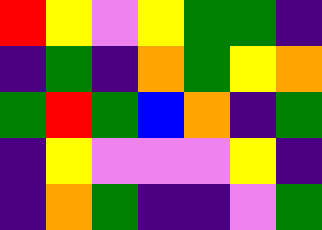[["red", "yellow", "violet", "yellow", "green", "green", "indigo"], ["indigo", "green", "indigo", "orange", "green", "yellow", "orange"], ["green", "red", "green", "blue", "orange", "indigo", "green"], ["indigo", "yellow", "violet", "violet", "violet", "yellow", "indigo"], ["indigo", "orange", "green", "indigo", "indigo", "violet", "green"]]